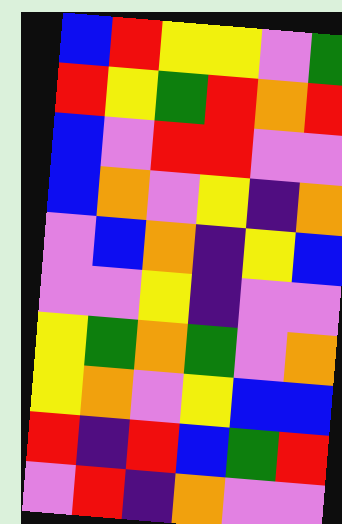[["blue", "red", "yellow", "yellow", "violet", "green"], ["red", "yellow", "green", "red", "orange", "red"], ["blue", "violet", "red", "red", "violet", "violet"], ["blue", "orange", "violet", "yellow", "indigo", "orange"], ["violet", "blue", "orange", "indigo", "yellow", "blue"], ["violet", "violet", "yellow", "indigo", "violet", "violet"], ["yellow", "green", "orange", "green", "violet", "orange"], ["yellow", "orange", "violet", "yellow", "blue", "blue"], ["red", "indigo", "red", "blue", "green", "red"], ["violet", "red", "indigo", "orange", "violet", "violet"]]